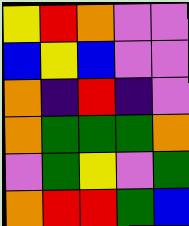[["yellow", "red", "orange", "violet", "violet"], ["blue", "yellow", "blue", "violet", "violet"], ["orange", "indigo", "red", "indigo", "violet"], ["orange", "green", "green", "green", "orange"], ["violet", "green", "yellow", "violet", "green"], ["orange", "red", "red", "green", "blue"]]